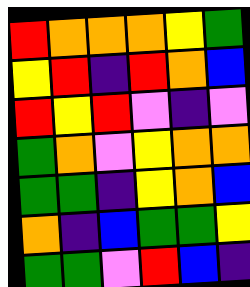[["red", "orange", "orange", "orange", "yellow", "green"], ["yellow", "red", "indigo", "red", "orange", "blue"], ["red", "yellow", "red", "violet", "indigo", "violet"], ["green", "orange", "violet", "yellow", "orange", "orange"], ["green", "green", "indigo", "yellow", "orange", "blue"], ["orange", "indigo", "blue", "green", "green", "yellow"], ["green", "green", "violet", "red", "blue", "indigo"]]